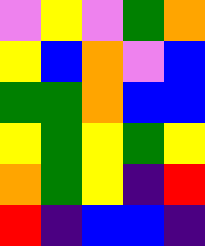[["violet", "yellow", "violet", "green", "orange"], ["yellow", "blue", "orange", "violet", "blue"], ["green", "green", "orange", "blue", "blue"], ["yellow", "green", "yellow", "green", "yellow"], ["orange", "green", "yellow", "indigo", "red"], ["red", "indigo", "blue", "blue", "indigo"]]